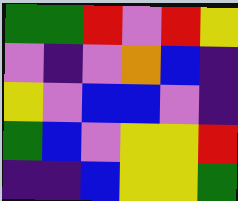[["green", "green", "red", "violet", "red", "yellow"], ["violet", "indigo", "violet", "orange", "blue", "indigo"], ["yellow", "violet", "blue", "blue", "violet", "indigo"], ["green", "blue", "violet", "yellow", "yellow", "red"], ["indigo", "indigo", "blue", "yellow", "yellow", "green"]]